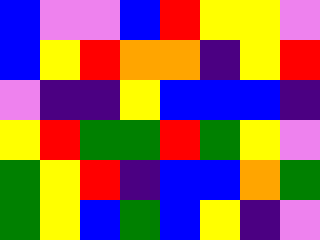[["blue", "violet", "violet", "blue", "red", "yellow", "yellow", "violet"], ["blue", "yellow", "red", "orange", "orange", "indigo", "yellow", "red"], ["violet", "indigo", "indigo", "yellow", "blue", "blue", "blue", "indigo"], ["yellow", "red", "green", "green", "red", "green", "yellow", "violet"], ["green", "yellow", "red", "indigo", "blue", "blue", "orange", "green"], ["green", "yellow", "blue", "green", "blue", "yellow", "indigo", "violet"]]